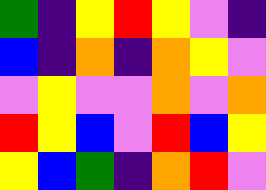[["green", "indigo", "yellow", "red", "yellow", "violet", "indigo"], ["blue", "indigo", "orange", "indigo", "orange", "yellow", "violet"], ["violet", "yellow", "violet", "violet", "orange", "violet", "orange"], ["red", "yellow", "blue", "violet", "red", "blue", "yellow"], ["yellow", "blue", "green", "indigo", "orange", "red", "violet"]]